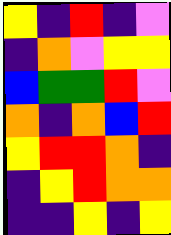[["yellow", "indigo", "red", "indigo", "violet"], ["indigo", "orange", "violet", "yellow", "yellow"], ["blue", "green", "green", "red", "violet"], ["orange", "indigo", "orange", "blue", "red"], ["yellow", "red", "red", "orange", "indigo"], ["indigo", "yellow", "red", "orange", "orange"], ["indigo", "indigo", "yellow", "indigo", "yellow"]]